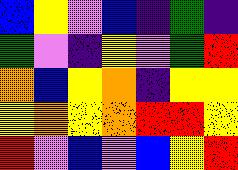[["blue", "yellow", "violet", "blue", "indigo", "green", "indigo"], ["green", "violet", "indigo", "yellow", "violet", "green", "red"], ["orange", "blue", "yellow", "orange", "indigo", "yellow", "yellow"], ["yellow", "orange", "yellow", "orange", "red", "red", "yellow"], ["red", "violet", "blue", "violet", "blue", "yellow", "red"]]